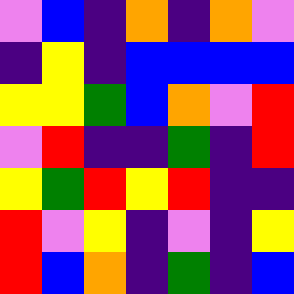[["violet", "blue", "indigo", "orange", "indigo", "orange", "violet"], ["indigo", "yellow", "indigo", "blue", "blue", "blue", "blue"], ["yellow", "yellow", "green", "blue", "orange", "violet", "red"], ["violet", "red", "indigo", "indigo", "green", "indigo", "red"], ["yellow", "green", "red", "yellow", "red", "indigo", "indigo"], ["red", "violet", "yellow", "indigo", "violet", "indigo", "yellow"], ["red", "blue", "orange", "indigo", "green", "indigo", "blue"]]